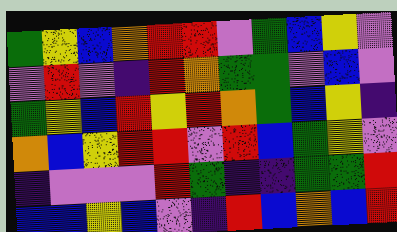[["green", "yellow", "blue", "orange", "red", "red", "violet", "green", "blue", "yellow", "violet"], ["violet", "red", "violet", "indigo", "red", "orange", "green", "green", "violet", "blue", "violet"], ["green", "yellow", "blue", "red", "yellow", "red", "orange", "green", "blue", "yellow", "indigo"], ["orange", "blue", "yellow", "red", "red", "violet", "red", "blue", "green", "yellow", "violet"], ["indigo", "violet", "violet", "violet", "red", "green", "indigo", "indigo", "green", "green", "red"], ["blue", "blue", "yellow", "blue", "violet", "indigo", "red", "blue", "orange", "blue", "red"]]